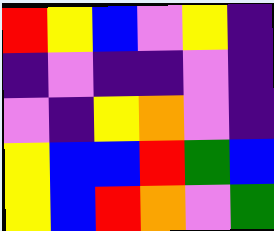[["red", "yellow", "blue", "violet", "yellow", "indigo"], ["indigo", "violet", "indigo", "indigo", "violet", "indigo"], ["violet", "indigo", "yellow", "orange", "violet", "indigo"], ["yellow", "blue", "blue", "red", "green", "blue"], ["yellow", "blue", "red", "orange", "violet", "green"]]